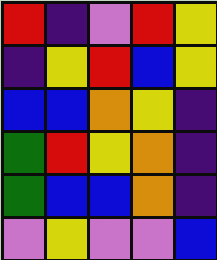[["red", "indigo", "violet", "red", "yellow"], ["indigo", "yellow", "red", "blue", "yellow"], ["blue", "blue", "orange", "yellow", "indigo"], ["green", "red", "yellow", "orange", "indigo"], ["green", "blue", "blue", "orange", "indigo"], ["violet", "yellow", "violet", "violet", "blue"]]